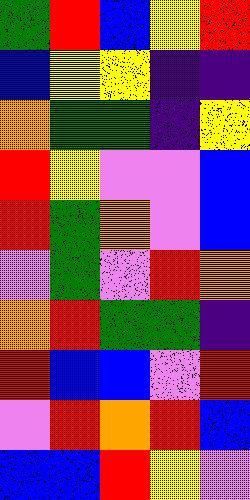[["green", "red", "blue", "yellow", "red"], ["blue", "yellow", "yellow", "indigo", "indigo"], ["orange", "green", "green", "indigo", "yellow"], ["red", "yellow", "violet", "violet", "blue"], ["red", "green", "orange", "violet", "blue"], ["violet", "green", "violet", "red", "orange"], ["orange", "red", "green", "green", "indigo"], ["red", "blue", "blue", "violet", "red"], ["violet", "red", "orange", "red", "blue"], ["blue", "blue", "red", "yellow", "violet"]]